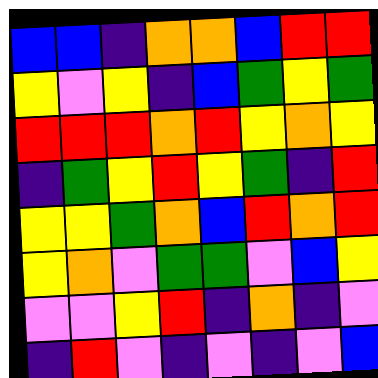[["blue", "blue", "indigo", "orange", "orange", "blue", "red", "red"], ["yellow", "violet", "yellow", "indigo", "blue", "green", "yellow", "green"], ["red", "red", "red", "orange", "red", "yellow", "orange", "yellow"], ["indigo", "green", "yellow", "red", "yellow", "green", "indigo", "red"], ["yellow", "yellow", "green", "orange", "blue", "red", "orange", "red"], ["yellow", "orange", "violet", "green", "green", "violet", "blue", "yellow"], ["violet", "violet", "yellow", "red", "indigo", "orange", "indigo", "violet"], ["indigo", "red", "violet", "indigo", "violet", "indigo", "violet", "blue"]]